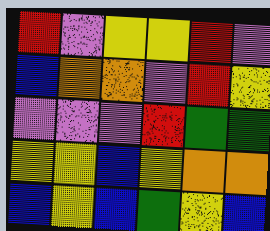[["red", "violet", "yellow", "yellow", "red", "violet"], ["blue", "orange", "orange", "violet", "red", "yellow"], ["violet", "violet", "violet", "red", "green", "green"], ["yellow", "yellow", "blue", "yellow", "orange", "orange"], ["blue", "yellow", "blue", "green", "yellow", "blue"]]